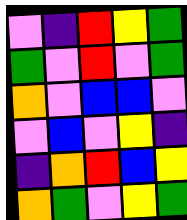[["violet", "indigo", "red", "yellow", "green"], ["green", "violet", "red", "violet", "green"], ["orange", "violet", "blue", "blue", "violet"], ["violet", "blue", "violet", "yellow", "indigo"], ["indigo", "orange", "red", "blue", "yellow"], ["orange", "green", "violet", "yellow", "green"]]